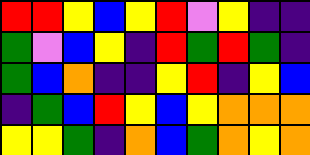[["red", "red", "yellow", "blue", "yellow", "red", "violet", "yellow", "indigo", "indigo"], ["green", "violet", "blue", "yellow", "indigo", "red", "green", "red", "green", "indigo"], ["green", "blue", "orange", "indigo", "indigo", "yellow", "red", "indigo", "yellow", "blue"], ["indigo", "green", "blue", "red", "yellow", "blue", "yellow", "orange", "orange", "orange"], ["yellow", "yellow", "green", "indigo", "orange", "blue", "green", "orange", "yellow", "orange"]]